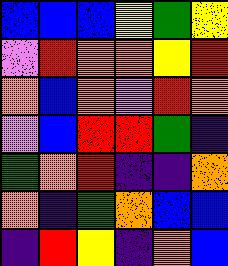[["blue", "blue", "blue", "yellow", "green", "yellow"], ["violet", "red", "orange", "orange", "yellow", "red"], ["orange", "blue", "orange", "violet", "red", "orange"], ["violet", "blue", "red", "red", "green", "indigo"], ["green", "orange", "red", "indigo", "indigo", "orange"], ["orange", "indigo", "green", "orange", "blue", "blue"], ["indigo", "red", "yellow", "indigo", "orange", "blue"]]